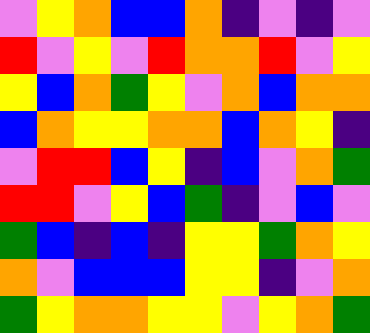[["violet", "yellow", "orange", "blue", "blue", "orange", "indigo", "violet", "indigo", "violet"], ["red", "violet", "yellow", "violet", "red", "orange", "orange", "red", "violet", "yellow"], ["yellow", "blue", "orange", "green", "yellow", "violet", "orange", "blue", "orange", "orange"], ["blue", "orange", "yellow", "yellow", "orange", "orange", "blue", "orange", "yellow", "indigo"], ["violet", "red", "red", "blue", "yellow", "indigo", "blue", "violet", "orange", "green"], ["red", "red", "violet", "yellow", "blue", "green", "indigo", "violet", "blue", "violet"], ["green", "blue", "indigo", "blue", "indigo", "yellow", "yellow", "green", "orange", "yellow"], ["orange", "violet", "blue", "blue", "blue", "yellow", "yellow", "indigo", "violet", "orange"], ["green", "yellow", "orange", "orange", "yellow", "yellow", "violet", "yellow", "orange", "green"]]